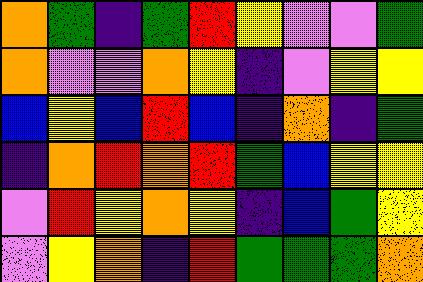[["orange", "green", "indigo", "green", "red", "yellow", "violet", "violet", "green"], ["orange", "violet", "violet", "orange", "yellow", "indigo", "violet", "yellow", "yellow"], ["blue", "yellow", "blue", "red", "blue", "indigo", "orange", "indigo", "green"], ["indigo", "orange", "red", "orange", "red", "green", "blue", "yellow", "yellow"], ["violet", "red", "yellow", "orange", "yellow", "indigo", "blue", "green", "yellow"], ["violet", "yellow", "orange", "indigo", "red", "green", "green", "green", "orange"]]